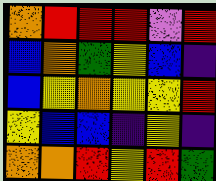[["orange", "red", "red", "red", "violet", "red"], ["blue", "orange", "green", "yellow", "blue", "indigo"], ["blue", "yellow", "orange", "yellow", "yellow", "red"], ["yellow", "blue", "blue", "indigo", "yellow", "indigo"], ["orange", "orange", "red", "yellow", "red", "green"]]